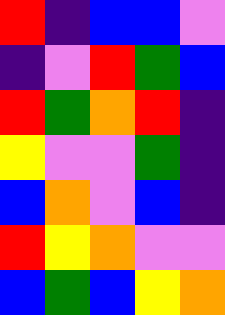[["red", "indigo", "blue", "blue", "violet"], ["indigo", "violet", "red", "green", "blue"], ["red", "green", "orange", "red", "indigo"], ["yellow", "violet", "violet", "green", "indigo"], ["blue", "orange", "violet", "blue", "indigo"], ["red", "yellow", "orange", "violet", "violet"], ["blue", "green", "blue", "yellow", "orange"]]